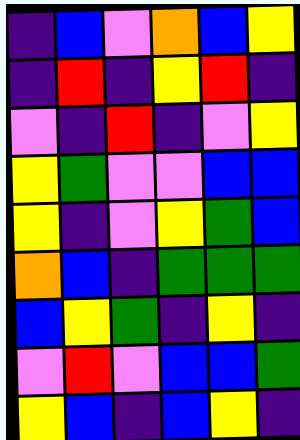[["indigo", "blue", "violet", "orange", "blue", "yellow"], ["indigo", "red", "indigo", "yellow", "red", "indigo"], ["violet", "indigo", "red", "indigo", "violet", "yellow"], ["yellow", "green", "violet", "violet", "blue", "blue"], ["yellow", "indigo", "violet", "yellow", "green", "blue"], ["orange", "blue", "indigo", "green", "green", "green"], ["blue", "yellow", "green", "indigo", "yellow", "indigo"], ["violet", "red", "violet", "blue", "blue", "green"], ["yellow", "blue", "indigo", "blue", "yellow", "indigo"]]